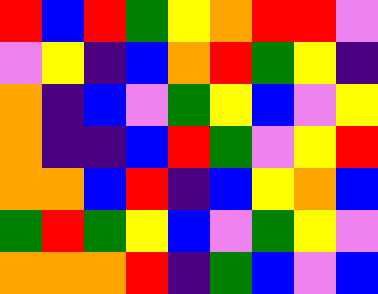[["red", "blue", "red", "green", "yellow", "orange", "red", "red", "violet"], ["violet", "yellow", "indigo", "blue", "orange", "red", "green", "yellow", "indigo"], ["orange", "indigo", "blue", "violet", "green", "yellow", "blue", "violet", "yellow"], ["orange", "indigo", "indigo", "blue", "red", "green", "violet", "yellow", "red"], ["orange", "orange", "blue", "red", "indigo", "blue", "yellow", "orange", "blue"], ["green", "red", "green", "yellow", "blue", "violet", "green", "yellow", "violet"], ["orange", "orange", "orange", "red", "indigo", "green", "blue", "violet", "blue"]]